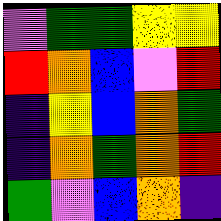[["violet", "green", "green", "yellow", "yellow"], ["red", "orange", "blue", "violet", "red"], ["indigo", "yellow", "blue", "orange", "green"], ["indigo", "orange", "green", "orange", "red"], ["green", "violet", "blue", "orange", "indigo"]]